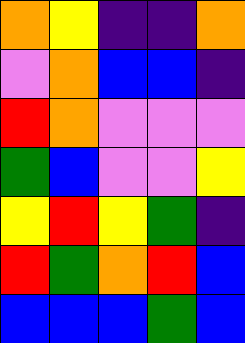[["orange", "yellow", "indigo", "indigo", "orange"], ["violet", "orange", "blue", "blue", "indigo"], ["red", "orange", "violet", "violet", "violet"], ["green", "blue", "violet", "violet", "yellow"], ["yellow", "red", "yellow", "green", "indigo"], ["red", "green", "orange", "red", "blue"], ["blue", "blue", "blue", "green", "blue"]]